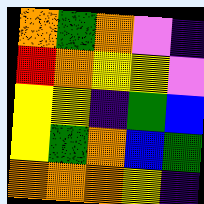[["orange", "green", "orange", "violet", "indigo"], ["red", "orange", "yellow", "yellow", "violet"], ["yellow", "yellow", "indigo", "green", "blue"], ["yellow", "green", "orange", "blue", "green"], ["orange", "orange", "orange", "yellow", "indigo"]]